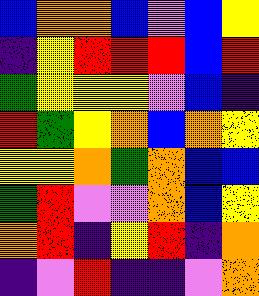[["blue", "orange", "orange", "blue", "violet", "blue", "yellow"], ["indigo", "yellow", "red", "red", "red", "blue", "red"], ["green", "yellow", "yellow", "yellow", "violet", "blue", "indigo"], ["red", "green", "yellow", "orange", "blue", "orange", "yellow"], ["yellow", "yellow", "orange", "green", "orange", "blue", "blue"], ["green", "red", "violet", "violet", "orange", "blue", "yellow"], ["orange", "red", "indigo", "yellow", "red", "indigo", "orange"], ["indigo", "violet", "red", "indigo", "indigo", "violet", "orange"]]